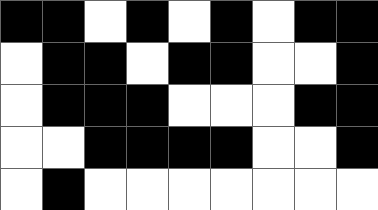[["black", "black", "white", "black", "white", "black", "white", "black", "black"], ["white", "black", "black", "white", "black", "black", "white", "white", "black"], ["white", "black", "black", "black", "white", "white", "white", "black", "black"], ["white", "white", "black", "black", "black", "black", "white", "white", "black"], ["white", "black", "white", "white", "white", "white", "white", "white", "white"]]